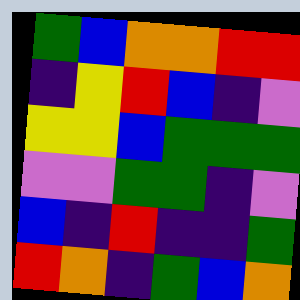[["green", "blue", "orange", "orange", "red", "red"], ["indigo", "yellow", "red", "blue", "indigo", "violet"], ["yellow", "yellow", "blue", "green", "green", "green"], ["violet", "violet", "green", "green", "indigo", "violet"], ["blue", "indigo", "red", "indigo", "indigo", "green"], ["red", "orange", "indigo", "green", "blue", "orange"]]